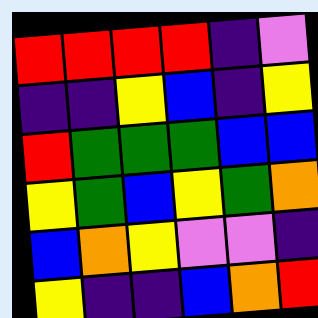[["red", "red", "red", "red", "indigo", "violet"], ["indigo", "indigo", "yellow", "blue", "indigo", "yellow"], ["red", "green", "green", "green", "blue", "blue"], ["yellow", "green", "blue", "yellow", "green", "orange"], ["blue", "orange", "yellow", "violet", "violet", "indigo"], ["yellow", "indigo", "indigo", "blue", "orange", "red"]]